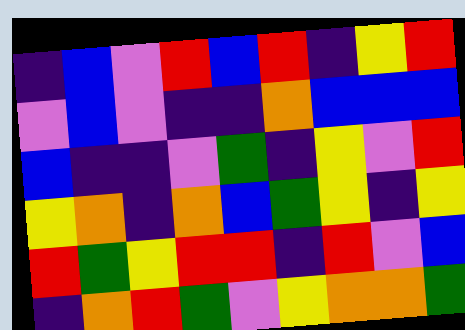[["indigo", "blue", "violet", "red", "blue", "red", "indigo", "yellow", "red"], ["violet", "blue", "violet", "indigo", "indigo", "orange", "blue", "blue", "blue"], ["blue", "indigo", "indigo", "violet", "green", "indigo", "yellow", "violet", "red"], ["yellow", "orange", "indigo", "orange", "blue", "green", "yellow", "indigo", "yellow"], ["red", "green", "yellow", "red", "red", "indigo", "red", "violet", "blue"], ["indigo", "orange", "red", "green", "violet", "yellow", "orange", "orange", "green"]]